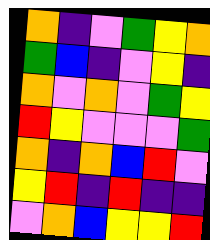[["orange", "indigo", "violet", "green", "yellow", "orange"], ["green", "blue", "indigo", "violet", "yellow", "indigo"], ["orange", "violet", "orange", "violet", "green", "yellow"], ["red", "yellow", "violet", "violet", "violet", "green"], ["orange", "indigo", "orange", "blue", "red", "violet"], ["yellow", "red", "indigo", "red", "indigo", "indigo"], ["violet", "orange", "blue", "yellow", "yellow", "red"]]